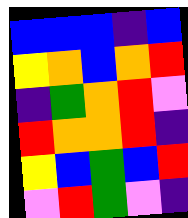[["blue", "blue", "blue", "indigo", "blue"], ["yellow", "orange", "blue", "orange", "red"], ["indigo", "green", "orange", "red", "violet"], ["red", "orange", "orange", "red", "indigo"], ["yellow", "blue", "green", "blue", "red"], ["violet", "red", "green", "violet", "indigo"]]